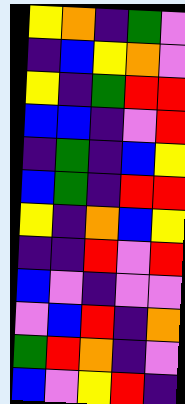[["yellow", "orange", "indigo", "green", "violet"], ["indigo", "blue", "yellow", "orange", "violet"], ["yellow", "indigo", "green", "red", "red"], ["blue", "blue", "indigo", "violet", "red"], ["indigo", "green", "indigo", "blue", "yellow"], ["blue", "green", "indigo", "red", "red"], ["yellow", "indigo", "orange", "blue", "yellow"], ["indigo", "indigo", "red", "violet", "red"], ["blue", "violet", "indigo", "violet", "violet"], ["violet", "blue", "red", "indigo", "orange"], ["green", "red", "orange", "indigo", "violet"], ["blue", "violet", "yellow", "red", "indigo"]]